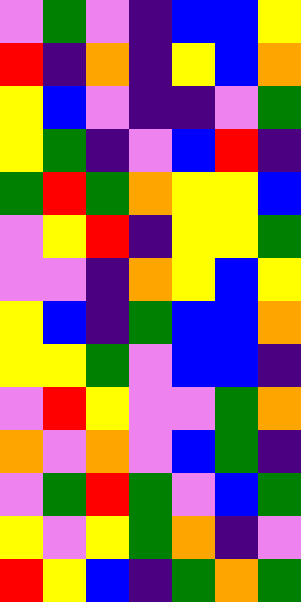[["violet", "green", "violet", "indigo", "blue", "blue", "yellow"], ["red", "indigo", "orange", "indigo", "yellow", "blue", "orange"], ["yellow", "blue", "violet", "indigo", "indigo", "violet", "green"], ["yellow", "green", "indigo", "violet", "blue", "red", "indigo"], ["green", "red", "green", "orange", "yellow", "yellow", "blue"], ["violet", "yellow", "red", "indigo", "yellow", "yellow", "green"], ["violet", "violet", "indigo", "orange", "yellow", "blue", "yellow"], ["yellow", "blue", "indigo", "green", "blue", "blue", "orange"], ["yellow", "yellow", "green", "violet", "blue", "blue", "indigo"], ["violet", "red", "yellow", "violet", "violet", "green", "orange"], ["orange", "violet", "orange", "violet", "blue", "green", "indigo"], ["violet", "green", "red", "green", "violet", "blue", "green"], ["yellow", "violet", "yellow", "green", "orange", "indigo", "violet"], ["red", "yellow", "blue", "indigo", "green", "orange", "green"]]